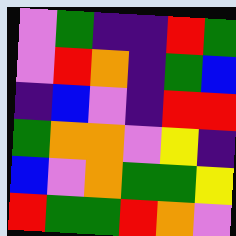[["violet", "green", "indigo", "indigo", "red", "green"], ["violet", "red", "orange", "indigo", "green", "blue"], ["indigo", "blue", "violet", "indigo", "red", "red"], ["green", "orange", "orange", "violet", "yellow", "indigo"], ["blue", "violet", "orange", "green", "green", "yellow"], ["red", "green", "green", "red", "orange", "violet"]]